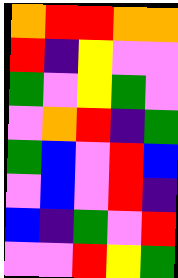[["orange", "red", "red", "orange", "orange"], ["red", "indigo", "yellow", "violet", "violet"], ["green", "violet", "yellow", "green", "violet"], ["violet", "orange", "red", "indigo", "green"], ["green", "blue", "violet", "red", "blue"], ["violet", "blue", "violet", "red", "indigo"], ["blue", "indigo", "green", "violet", "red"], ["violet", "violet", "red", "yellow", "green"]]